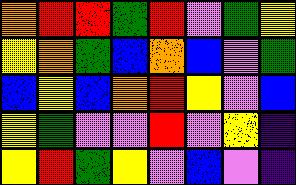[["orange", "red", "red", "green", "red", "violet", "green", "yellow"], ["yellow", "orange", "green", "blue", "orange", "blue", "violet", "green"], ["blue", "yellow", "blue", "orange", "red", "yellow", "violet", "blue"], ["yellow", "green", "violet", "violet", "red", "violet", "yellow", "indigo"], ["yellow", "red", "green", "yellow", "violet", "blue", "violet", "indigo"]]